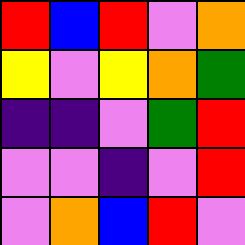[["red", "blue", "red", "violet", "orange"], ["yellow", "violet", "yellow", "orange", "green"], ["indigo", "indigo", "violet", "green", "red"], ["violet", "violet", "indigo", "violet", "red"], ["violet", "orange", "blue", "red", "violet"]]